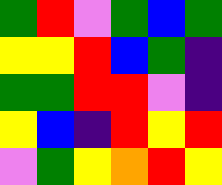[["green", "red", "violet", "green", "blue", "green"], ["yellow", "yellow", "red", "blue", "green", "indigo"], ["green", "green", "red", "red", "violet", "indigo"], ["yellow", "blue", "indigo", "red", "yellow", "red"], ["violet", "green", "yellow", "orange", "red", "yellow"]]